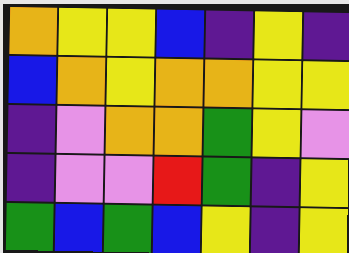[["orange", "yellow", "yellow", "blue", "indigo", "yellow", "indigo"], ["blue", "orange", "yellow", "orange", "orange", "yellow", "yellow"], ["indigo", "violet", "orange", "orange", "green", "yellow", "violet"], ["indigo", "violet", "violet", "red", "green", "indigo", "yellow"], ["green", "blue", "green", "blue", "yellow", "indigo", "yellow"]]